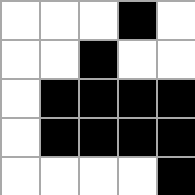[["white", "white", "white", "black", "white"], ["white", "white", "black", "white", "white"], ["white", "black", "black", "black", "black"], ["white", "black", "black", "black", "black"], ["white", "white", "white", "white", "black"]]